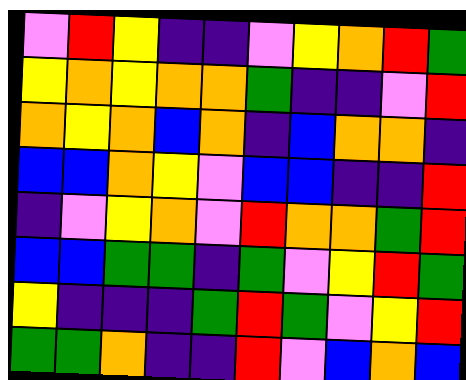[["violet", "red", "yellow", "indigo", "indigo", "violet", "yellow", "orange", "red", "green"], ["yellow", "orange", "yellow", "orange", "orange", "green", "indigo", "indigo", "violet", "red"], ["orange", "yellow", "orange", "blue", "orange", "indigo", "blue", "orange", "orange", "indigo"], ["blue", "blue", "orange", "yellow", "violet", "blue", "blue", "indigo", "indigo", "red"], ["indigo", "violet", "yellow", "orange", "violet", "red", "orange", "orange", "green", "red"], ["blue", "blue", "green", "green", "indigo", "green", "violet", "yellow", "red", "green"], ["yellow", "indigo", "indigo", "indigo", "green", "red", "green", "violet", "yellow", "red"], ["green", "green", "orange", "indigo", "indigo", "red", "violet", "blue", "orange", "blue"]]